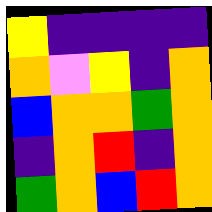[["yellow", "indigo", "indigo", "indigo", "indigo"], ["orange", "violet", "yellow", "indigo", "orange"], ["blue", "orange", "orange", "green", "orange"], ["indigo", "orange", "red", "indigo", "orange"], ["green", "orange", "blue", "red", "orange"]]